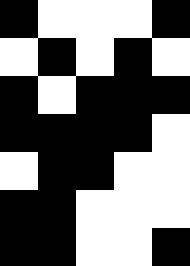[["black", "white", "white", "white", "black"], ["white", "black", "white", "black", "white"], ["black", "white", "black", "black", "black"], ["black", "black", "black", "black", "white"], ["white", "black", "black", "white", "white"], ["black", "black", "white", "white", "white"], ["black", "black", "white", "white", "black"]]